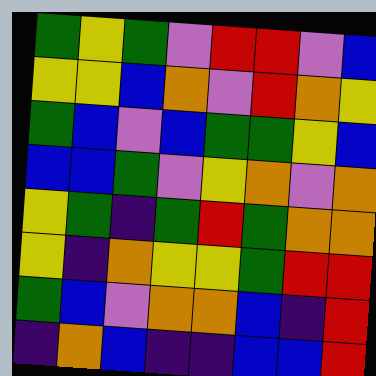[["green", "yellow", "green", "violet", "red", "red", "violet", "blue"], ["yellow", "yellow", "blue", "orange", "violet", "red", "orange", "yellow"], ["green", "blue", "violet", "blue", "green", "green", "yellow", "blue"], ["blue", "blue", "green", "violet", "yellow", "orange", "violet", "orange"], ["yellow", "green", "indigo", "green", "red", "green", "orange", "orange"], ["yellow", "indigo", "orange", "yellow", "yellow", "green", "red", "red"], ["green", "blue", "violet", "orange", "orange", "blue", "indigo", "red"], ["indigo", "orange", "blue", "indigo", "indigo", "blue", "blue", "red"]]